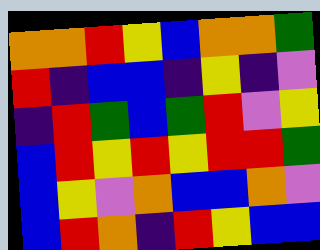[["orange", "orange", "red", "yellow", "blue", "orange", "orange", "green"], ["red", "indigo", "blue", "blue", "indigo", "yellow", "indigo", "violet"], ["indigo", "red", "green", "blue", "green", "red", "violet", "yellow"], ["blue", "red", "yellow", "red", "yellow", "red", "red", "green"], ["blue", "yellow", "violet", "orange", "blue", "blue", "orange", "violet"], ["blue", "red", "orange", "indigo", "red", "yellow", "blue", "blue"]]